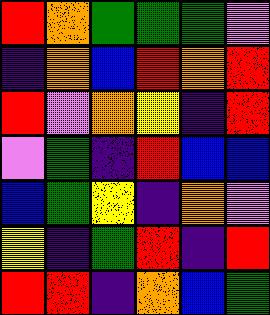[["red", "orange", "green", "green", "green", "violet"], ["indigo", "orange", "blue", "red", "orange", "red"], ["red", "violet", "orange", "yellow", "indigo", "red"], ["violet", "green", "indigo", "red", "blue", "blue"], ["blue", "green", "yellow", "indigo", "orange", "violet"], ["yellow", "indigo", "green", "red", "indigo", "red"], ["red", "red", "indigo", "orange", "blue", "green"]]